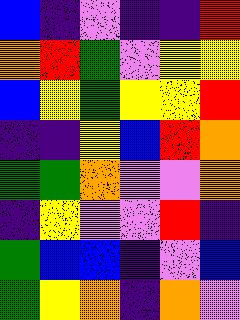[["blue", "indigo", "violet", "indigo", "indigo", "red"], ["orange", "red", "green", "violet", "yellow", "yellow"], ["blue", "yellow", "green", "yellow", "yellow", "red"], ["indigo", "indigo", "yellow", "blue", "red", "orange"], ["green", "green", "orange", "violet", "violet", "orange"], ["indigo", "yellow", "violet", "violet", "red", "indigo"], ["green", "blue", "blue", "indigo", "violet", "blue"], ["green", "yellow", "orange", "indigo", "orange", "violet"]]